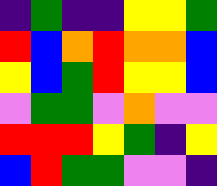[["indigo", "green", "indigo", "indigo", "yellow", "yellow", "green"], ["red", "blue", "orange", "red", "orange", "orange", "blue"], ["yellow", "blue", "green", "red", "yellow", "yellow", "blue"], ["violet", "green", "green", "violet", "orange", "violet", "violet"], ["red", "red", "red", "yellow", "green", "indigo", "yellow"], ["blue", "red", "green", "green", "violet", "violet", "indigo"]]